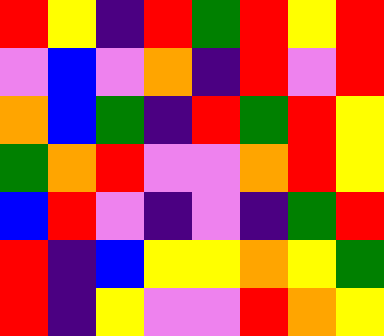[["red", "yellow", "indigo", "red", "green", "red", "yellow", "red"], ["violet", "blue", "violet", "orange", "indigo", "red", "violet", "red"], ["orange", "blue", "green", "indigo", "red", "green", "red", "yellow"], ["green", "orange", "red", "violet", "violet", "orange", "red", "yellow"], ["blue", "red", "violet", "indigo", "violet", "indigo", "green", "red"], ["red", "indigo", "blue", "yellow", "yellow", "orange", "yellow", "green"], ["red", "indigo", "yellow", "violet", "violet", "red", "orange", "yellow"]]